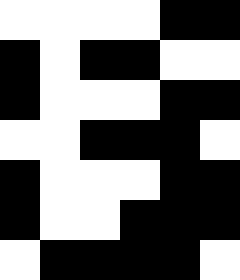[["white", "white", "white", "white", "black", "black"], ["black", "white", "black", "black", "white", "white"], ["black", "white", "white", "white", "black", "black"], ["white", "white", "black", "black", "black", "white"], ["black", "white", "white", "white", "black", "black"], ["black", "white", "white", "black", "black", "black"], ["white", "black", "black", "black", "black", "white"]]